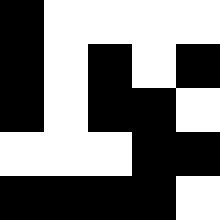[["black", "white", "white", "white", "white"], ["black", "white", "black", "white", "black"], ["black", "white", "black", "black", "white"], ["white", "white", "white", "black", "black"], ["black", "black", "black", "black", "white"]]